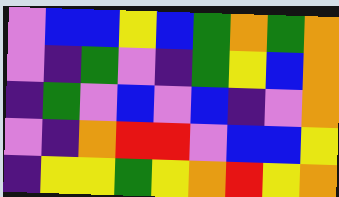[["violet", "blue", "blue", "yellow", "blue", "green", "orange", "green", "orange"], ["violet", "indigo", "green", "violet", "indigo", "green", "yellow", "blue", "orange"], ["indigo", "green", "violet", "blue", "violet", "blue", "indigo", "violet", "orange"], ["violet", "indigo", "orange", "red", "red", "violet", "blue", "blue", "yellow"], ["indigo", "yellow", "yellow", "green", "yellow", "orange", "red", "yellow", "orange"]]